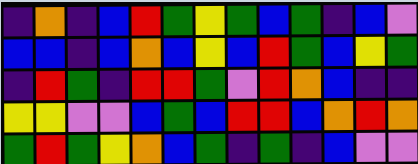[["indigo", "orange", "indigo", "blue", "red", "green", "yellow", "green", "blue", "green", "indigo", "blue", "violet"], ["blue", "blue", "indigo", "blue", "orange", "blue", "yellow", "blue", "red", "green", "blue", "yellow", "green"], ["indigo", "red", "green", "indigo", "red", "red", "green", "violet", "red", "orange", "blue", "indigo", "indigo"], ["yellow", "yellow", "violet", "violet", "blue", "green", "blue", "red", "red", "blue", "orange", "red", "orange"], ["green", "red", "green", "yellow", "orange", "blue", "green", "indigo", "green", "indigo", "blue", "violet", "violet"]]